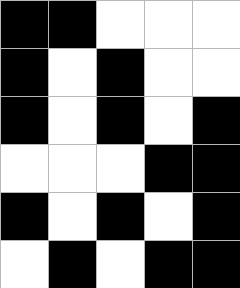[["black", "black", "white", "white", "white"], ["black", "white", "black", "white", "white"], ["black", "white", "black", "white", "black"], ["white", "white", "white", "black", "black"], ["black", "white", "black", "white", "black"], ["white", "black", "white", "black", "black"]]